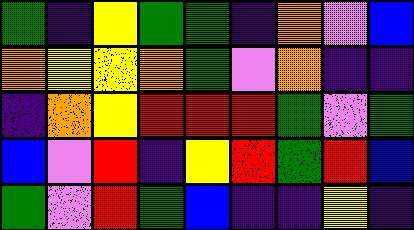[["green", "indigo", "yellow", "green", "green", "indigo", "orange", "violet", "blue"], ["orange", "yellow", "yellow", "orange", "green", "violet", "orange", "indigo", "indigo"], ["indigo", "orange", "yellow", "red", "red", "red", "green", "violet", "green"], ["blue", "violet", "red", "indigo", "yellow", "red", "green", "red", "blue"], ["green", "violet", "red", "green", "blue", "indigo", "indigo", "yellow", "indigo"]]